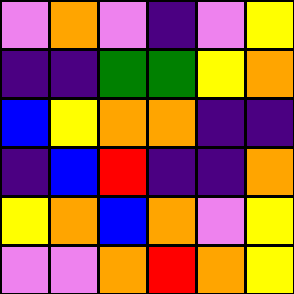[["violet", "orange", "violet", "indigo", "violet", "yellow"], ["indigo", "indigo", "green", "green", "yellow", "orange"], ["blue", "yellow", "orange", "orange", "indigo", "indigo"], ["indigo", "blue", "red", "indigo", "indigo", "orange"], ["yellow", "orange", "blue", "orange", "violet", "yellow"], ["violet", "violet", "orange", "red", "orange", "yellow"]]